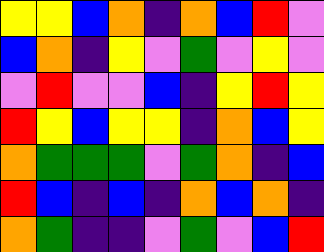[["yellow", "yellow", "blue", "orange", "indigo", "orange", "blue", "red", "violet"], ["blue", "orange", "indigo", "yellow", "violet", "green", "violet", "yellow", "violet"], ["violet", "red", "violet", "violet", "blue", "indigo", "yellow", "red", "yellow"], ["red", "yellow", "blue", "yellow", "yellow", "indigo", "orange", "blue", "yellow"], ["orange", "green", "green", "green", "violet", "green", "orange", "indigo", "blue"], ["red", "blue", "indigo", "blue", "indigo", "orange", "blue", "orange", "indigo"], ["orange", "green", "indigo", "indigo", "violet", "green", "violet", "blue", "red"]]